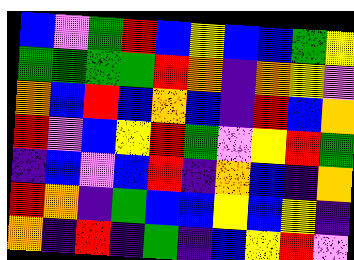[["blue", "violet", "green", "red", "blue", "yellow", "blue", "blue", "green", "yellow"], ["green", "green", "green", "green", "red", "orange", "indigo", "orange", "yellow", "violet"], ["orange", "blue", "red", "blue", "orange", "blue", "indigo", "red", "blue", "orange"], ["red", "violet", "blue", "yellow", "red", "green", "violet", "yellow", "red", "green"], ["indigo", "blue", "violet", "blue", "red", "indigo", "orange", "blue", "indigo", "orange"], ["red", "orange", "indigo", "green", "blue", "blue", "yellow", "blue", "yellow", "indigo"], ["orange", "indigo", "red", "indigo", "green", "indigo", "blue", "yellow", "red", "violet"]]